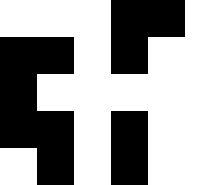[["white", "white", "white", "black", "black", "white"], ["black", "black", "white", "black", "white", "white"], ["black", "white", "white", "white", "white", "white"], ["black", "black", "white", "black", "white", "white"], ["white", "black", "white", "black", "white", "white"]]